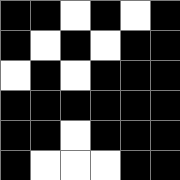[["black", "black", "white", "black", "white", "black"], ["black", "white", "black", "white", "black", "black"], ["white", "black", "white", "black", "black", "black"], ["black", "black", "black", "black", "black", "black"], ["black", "black", "white", "black", "black", "black"], ["black", "white", "white", "white", "black", "black"]]